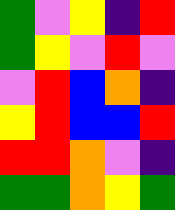[["green", "violet", "yellow", "indigo", "red"], ["green", "yellow", "violet", "red", "violet"], ["violet", "red", "blue", "orange", "indigo"], ["yellow", "red", "blue", "blue", "red"], ["red", "red", "orange", "violet", "indigo"], ["green", "green", "orange", "yellow", "green"]]